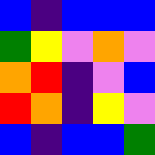[["blue", "indigo", "blue", "blue", "blue"], ["green", "yellow", "violet", "orange", "violet"], ["orange", "red", "indigo", "violet", "blue"], ["red", "orange", "indigo", "yellow", "violet"], ["blue", "indigo", "blue", "blue", "green"]]